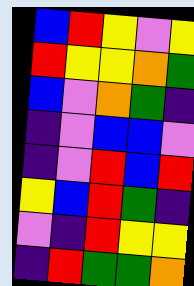[["blue", "red", "yellow", "violet", "yellow"], ["red", "yellow", "yellow", "orange", "green"], ["blue", "violet", "orange", "green", "indigo"], ["indigo", "violet", "blue", "blue", "violet"], ["indigo", "violet", "red", "blue", "red"], ["yellow", "blue", "red", "green", "indigo"], ["violet", "indigo", "red", "yellow", "yellow"], ["indigo", "red", "green", "green", "orange"]]